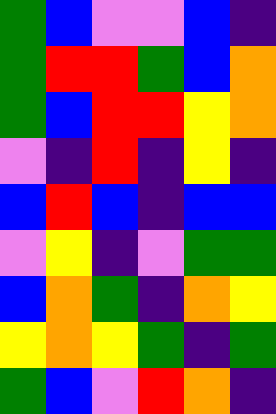[["green", "blue", "violet", "violet", "blue", "indigo"], ["green", "red", "red", "green", "blue", "orange"], ["green", "blue", "red", "red", "yellow", "orange"], ["violet", "indigo", "red", "indigo", "yellow", "indigo"], ["blue", "red", "blue", "indigo", "blue", "blue"], ["violet", "yellow", "indigo", "violet", "green", "green"], ["blue", "orange", "green", "indigo", "orange", "yellow"], ["yellow", "orange", "yellow", "green", "indigo", "green"], ["green", "blue", "violet", "red", "orange", "indigo"]]